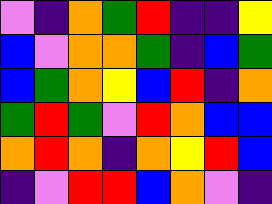[["violet", "indigo", "orange", "green", "red", "indigo", "indigo", "yellow"], ["blue", "violet", "orange", "orange", "green", "indigo", "blue", "green"], ["blue", "green", "orange", "yellow", "blue", "red", "indigo", "orange"], ["green", "red", "green", "violet", "red", "orange", "blue", "blue"], ["orange", "red", "orange", "indigo", "orange", "yellow", "red", "blue"], ["indigo", "violet", "red", "red", "blue", "orange", "violet", "indigo"]]